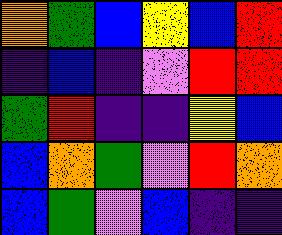[["orange", "green", "blue", "yellow", "blue", "red"], ["indigo", "blue", "indigo", "violet", "red", "red"], ["green", "red", "indigo", "indigo", "yellow", "blue"], ["blue", "orange", "green", "violet", "red", "orange"], ["blue", "green", "violet", "blue", "indigo", "indigo"]]